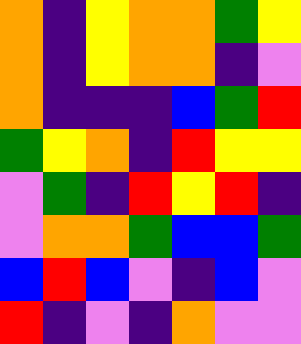[["orange", "indigo", "yellow", "orange", "orange", "green", "yellow"], ["orange", "indigo", "yellow", "orange", "orange", "indigo", "violet"], ["orange", "indigo", "indigo", "indigo", "blue", "green", "red"], ["green", "yellow", "orange", "indigo", "red", "yellow", "yellow"], ["violet", "green", "indigo", "red", "yellow", "red", "indigo"], ["violet", "orange", "orange", "green", "blue", "blue", "green"], ["blue", "red", "blue", "violet", "indigo", "blue", "violet"], ["red", "indigo", "violet", "indigo", "orange", "violet", "violet"]]